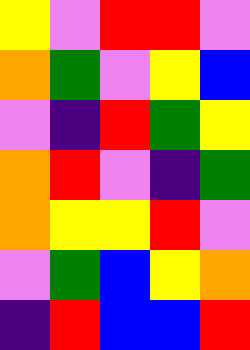[["yellow", "violet", "red", "red", "violet"], ["orange", "green", "violet", "yellow", "blue"], ["violet", "indigo", "red", "green", "yellow"], ["orange", "red", "violet", "indigo", "green"], ["orange", "yellow", "yellow", "red", "violet"], ["violet", "green", "blue", "yellow", "orange"], ["indigo", "red", "blue", "blue", "red"]]